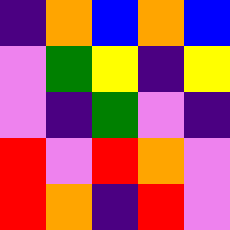[["indigo", "orange", "blue", "orange", "blue"], ["violet", "green", "yellow", "indigo", "yellow"], ["violet", "indigo", "green", "violet", "indigo"], ["red", "violet", "red", "orange", "violet"], ["red", "orange", "indigo", "red", "violet"]]